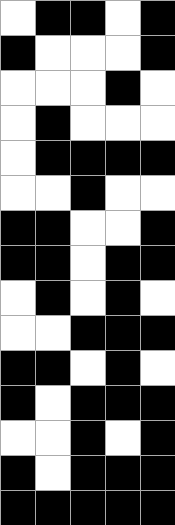[["white", "black", "black", "white", "black"], ["black", "white", "white", "white", "black"], ["white", "white", "white", "black", "white"], ["white", "black", "white", "white", "white"], ["white", "black", "black", "black", "black"], ["white", "white", "black", "white", "white"], ["black", "black", "white", "white", "black"], ["black", "black", "white", "black", "black"], ["white", "black", "white", "black", "white"], ["white", "white", "black", "black", "black"], ["black", "black", "white", "black", "white"], ["black", "white", "black", "black", "black"], ["white", "white", "black", "white", "black"], ["black", "white", "black", "black", "black"], ["black", "black", "black", "black", "black"]]